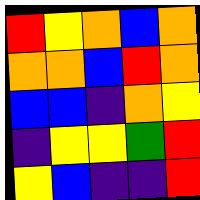[["red", "yellow", "orange", "blue", "orange"], ["orange", "orange", "blue", "red", "orange"], ["blue", "blue", "indigo", "orange", "yellow"], ["indigo", "yellow", "yellow", "green", "red"], ["yellow", "blue", "indigo", "indigo", "red"]]